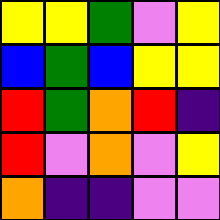[["yellow", "yellow", "green", "violet", "yellow"], ["blue", "green", "blue", "yellow", "yellow"], ["red", "green", "orange", "red", "indigo"], ["red", "violet", "orange", "violet", "yellow"], ["orange", "indigo", "indigo", "violet", "violet"]]